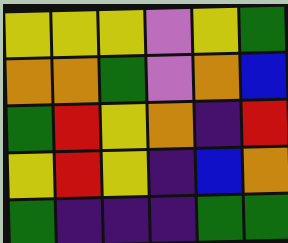[["yellow", "yellow", "yellow", "violet", "yellow", "green"], ["orange", "orange", "green", "violet", "orange", "blue"], ["green", "red", "yellow", "orange", "indigo", "red"], ["yellow", "red", "yellow", "indigo", "blue", "orange"], ["green", "indigo", "indigo", "indigo", "green", "green"]]